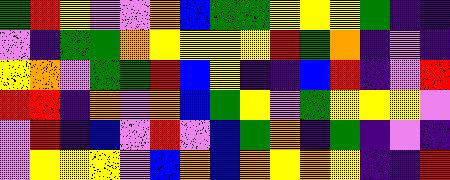[["green", "red", "yellow", "violet", "violet", "orange", "blue", "green", "green", "yellow", "yellow", "yellow", "green", "indigo", "indigo"], ["violet", "indigo", "green", "green", "orange", "yellow", "yellow", "yellow", "yellow", "red", "green", "orange", "indigo", "violet", "indigo"], ["yellow", "orange", "violet", "green", "green", "red", "blue", "yellow", "indigo", "indigo", "blue", "red", "indigo", "violet", "red"], ["red", "red", "indigo", "orange", "violet", "orange", "blue", "green", "yellow", "violet", "green", "yellow", "yellow", "yellow", "violet"], ["violet", "red", "indigo", "blue", "violet", "red", "violet", "blue", "green", "orange", "indigo", "green", "indigo", "violet", "indigo"], ["violet", "yellow", "yellow", "yellow", "violet", "blue", "orange", "blue", "orange", "yellow", "orange", "yellow", "indigo", "indigo", "red"]]